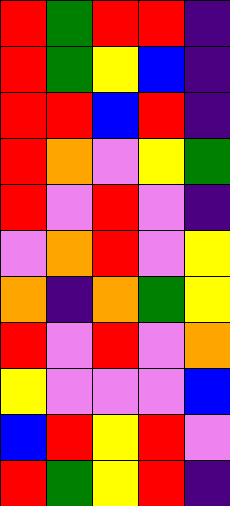[["red", "green", "red", "red", "indigo"], ["red", "green", "yellow", "blue", "indigo"], ["red", "red", "blue", "red", "indigo"], ["red", "orange", "violet", "yellow", "green"], ["red", "violet", "red", "violet", "indigo"], ["violet", "orange", "red", "violet", "yellow"], ["orange", "indigo", "orange", "green", "yellow"], ["red", "violet", "red", "violet", "orange"], ["yellow", "violet", "violet", "violet", "blue"], ["blue", "red", "yellow", "red", "violet"], ["red", "green", "yellow", "red", "indigo"]]